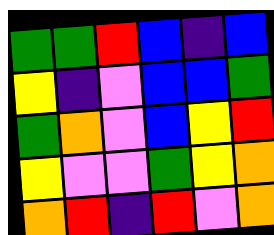[["green", "green", "red", "blue", "indigo", "blue"], ["yellow", "indigo", "violet", "blue", "blue", "green"], ["green", "orange", "violet", "blue", "yellow", "red"], ["yellow", "violet", "violet", "green", "yellow", "orange"], ["orange", "red", "indigo", "red", "violet", "orange"]]